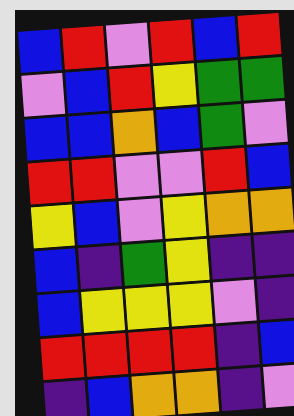[["blue", "red", "violet", "red", "blue", "red"], ["violet", "blue", "red", "yellow", "green", "green"], ["blue", "blue", "orange", "blue", "green", "violet"], ["red", "red", "violet", "violet", "red", "blue"], ["yellow", "blue", "violet", "yellow", "orange", "orange"], ["blue", "indigo", "green", "yellow", "indigo", "indigo"], ["blue", "yellow", "yellow", "yellow", "violet", "indigo"], ["red", "red", "red", "red", "indigo", "blue"], ["indigo", "blue", "orange", "orange", "indigo", "violet"]]